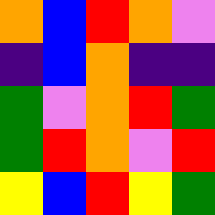[["orange", "blue", "red", "orange", "violet"], ["indigo", "blue", "orange", "indigo", "indigo"], ["green", "violet", "orange", "red", "green"], ["green", "red", "orange", "violet", "red"], ["yellow", "blue", "red", "yellow", "green"]]